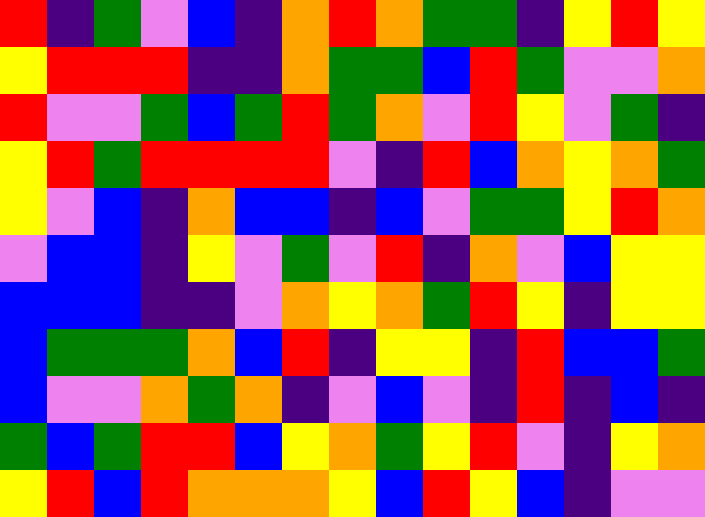[["red", "indigo", "green", "violet", "blue", "indigo", "orange", "red", "orange", "green", "green", "indigo", "yellow", "red", "yellow"], ["yellow", "red", "red", "red", "indigo", "indigo", "orange", "green", "green", "blue", "red", "green", "violet", "violet", "orange"], ["red", "violet", "violet", "green", "blue", "green", "red", "green", "orange", "violet", "red", "yellow", "violet", "green", "indigo"], ["yellow", "red", "green", "red", "red", "red", "red", "violet", "indigo", "red", "blue", "orange", "yellow", "orange", "green"], ["yellow", "violet", "blue", "indigo", "orange", "blue", "blue", "indigo", "blue", "violet", "green", "green", "yellow", "red", "orange"], ["violet", "blue", "blue", "indigo", "yellow", "violet", "green", "violet", "red", "indigo", "orange", "violet", "blue", "yellow", "yellow"], ["blue", "blue", "blue", "indigo", "indigo", "violet", "orange", "yellow", "orange", "green", "red", "yellow", "indigo", "yellow", "yellow"], ["blue", "green", "green", "green", "orange", "blue", "red", "indigo", "yellow", "yellow", "indigo", "red", "blue", "blue", "green"], ["blue", "violet", "violet", "orange", "green", "orange", "indigo", "violet", "blue", "violet", "indigo", "red", "indigo", "blue", "indigo"], ["green", "blue", "green", "red", "red", "blue", "yellow", "orange", "green", "yellow", "red", "violet", "indigo", "yellow", "orange"], ["yellow", "red", "blue", "red", "orange", "orange", "orange", "yellow", "blue", "red", "yellow", "blue", "indigo", "violet", "violet"]]